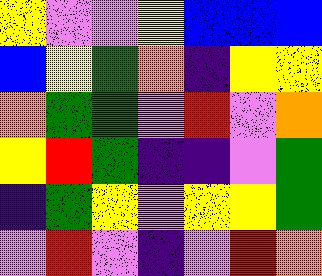[["yellow", "violet", "violet", "yellow", "blue", "blue", "blue"], ["blue", "yellow", "green", "orange", "indigo", "yellow", "yellow"], ["orange", "green", "green", "violet", "red", "violet", "orange"], ["yellow", "red", "green", "indigo", "indigo", "violet", "green"], ["indigo", "green", "yellow", "violet", "yellow", "yellow", "green"], ["violet", "red", "violet", "indigo", "violet", "red", "orange"]]